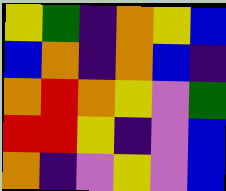[["yellow", "green", "indigo", "orange", "yellow", "blue"], ["blue", "orange", "indigo", "orange", "blue", "indigo"], ["orange", "red", "orange", "yellow", "violet", "green"], ["red", "red", "yellow", "indigo", "violet", "blue"], ["orange", "indigo", "violet", "yellow", "violet", "blue"]]